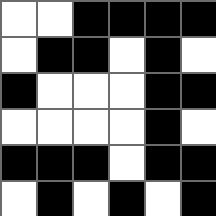[["white", "white", "black", "black", "black", "black"], ["white", "black", "black", "white", "black", "white"], ["black", "white", "white", "white", "black", "black"], ["white", "white", "white", "white", "black", "white"], ["black", "black", "black", "white", "black", "black"], ["white", "black", "white", "black", "white", "black"]]